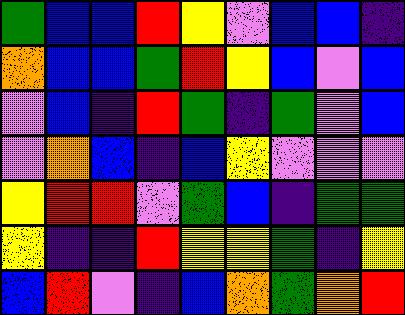[["green", "blue", "blue", "red", "yellow", "violet", "blue", "blue", "indigo"], ["orange", "blue", "blue", "green", "red", "yellow", "blue", "violet", "blue"], ["violet", "blue", "indigo", "red", "green", "indigo", "green", "violet", "blue"], ["violet", "orange", "blue", "indigo", "blue", "yellow", "violet", "violet", "violet"], ["yellow", "red", "red", "violet", "green", "blue", "indigo", "green", "green"], ["yellow", "indigo", "indigo", "red", "yellow", "yellow", "green", "indigo", "yellow"], ["blue", "red", "violet", "indigo", "blue", "orange", "green", "orange", "red"]]